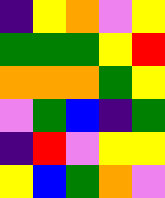[["indigo", "yellow", "orange", "violet", "yellow"], ["green", "green", "green", "yellow", "red"], ["orange", "orange", "orange", "green", "yellow"], ["violet", "green", "blue", "indigo", "green"], ["indigo", "red", "violet", "yellow", "yellow"], ["yellow", "blue", "green", "orange", "violet"]]